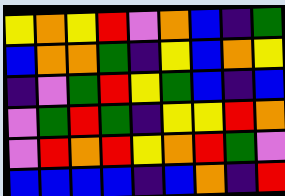[["yellow", "orange", "yellow", "red", "violet", "orange", "blue", "indigo", "green"], ["blue", "orange", "orange", "green", "indigo", "yellow", "blue", "orange", "yellow"], ["indigo", "violet", "green", "red", "yellow", "green", "blue", "indigo", "blue"], ["violet", "green", "red", "green", "indigo", "yellow", "yellow", "red", "orange"], ["violet", "red", "orange", "red", "yellow", "orange", "red", "green", "violet"], ["blue", "blue", "blue", "blue", "indigo", "blue", "orange", "indigo", "red"]]